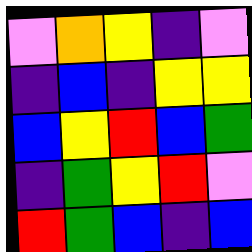[["violet", "orange", "yellow", "indigo", "violet"], ["indigo", "blue", "indigo", "yellow", "yellow"], ["blue", "yellow", "red", "blue", "green"], ["indigo", "green", "yellow", "red", "violet"], ["red", "green", "blue", "indigo", "blue"]]